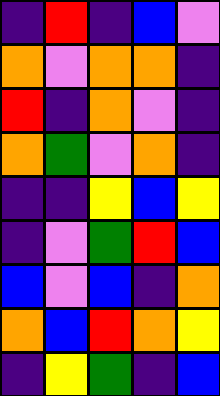[["indigo", "red", "indigo", "blue", "violet"], ["orange", "violet", "orange", "orange", "indigo"], ["red", "indigo", "orange", "violet", "indigo"], ["orange", "green", "violet", "orange", "indigo"], ["indigo", "indigo", "yellow", "blue", "yellow"], ["indigo", "violet", "green", "red", "blue"], ["blue", "violet", "blue", "indigo", "orange"], ["orange", "blue", "red", "orange", "yellow"], ["indigo", "yellow", "green", "indigo", "blue"]]